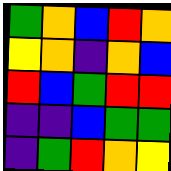[["green", "orange", "blue", "red", "orange"], ["yellow", "orange", "indigo", "orange", "blue"], ["red", "blue", "green", "red", "red"], ["indigo", "indigo", "blue", "green", "green"], ["indigo", "green", "red", "orange", "yellow"]]